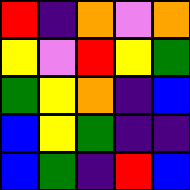[["red", "indigo", "orange", "violet", "orange"], ["yellow", "violet", "red", "yellow", "green"], ["green", "yellow", "orange", "indigo", "blue"], ["blue", "yellow", "green", "indigo", "indigo"], ["blue", "green", "indigo", "red", "blue"]]